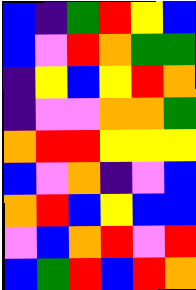[["blue", "indigo", "green", "red", "yellow", "blue"], ["blue", "violet", "red", "orange", "green", "green"], ["indigo", "yellow", "blue", "yellow", "red", "orange"], ["indigo", "violet", "violet", "orange", "orange", "green"], ["orange", "red", "red", "yellow", "yellow", "yellow"], ["blue", "violet", "orange", "indigo", "violet", "blue"], ["orange", "red", "blue", "yellow", "blue", "blue"], ["violet", "blue", "orange", "red", "violet", "red"], ["blue", "green", "red", "blue", "red", "orange"]]